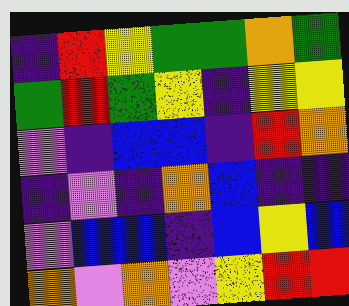[["indigo", "red", "yellow", "green", "green", "orange", "green"], ["green", "red", "green", "yellow", "indigo", "yellow", "yellow"], ["violet", "indigo", "blue", "blue", "indigo", "red", "orange"], ["indigo", "violet", "indigo", "orange", "blue", "indigo", "indigo"], ["violet", "blue", "blue", "indigo", "blue", "yellow", "blue"], ["orange", "violet", "orange", "violet", "yellow", "red", "red"]]